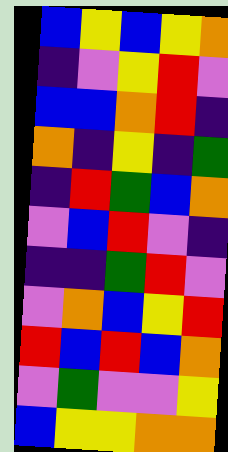[["blue", "yellow", "blue", "yellow", "orange"], ["indigo", "violet", "yellow", "red", "violet"], ["blue", "blue", "orange", "red", "indigo"], ["orange", "indigo", "yellow", "indigo", "green"], ["indigo", "red", "green", "blue", "orange"], ["violet", "blue", "red", "violet", "indigo"], ["indigo", "indigo", "green", "red", "violet"], ["violet", "orange", "blue", "yellow", "red"], ["red", "blue", "red", "blue", "orange"], ["violet", "green", "violet", "violet", "yellow"], ["blue", "yellow", "yellow", "orange", "orange"]]